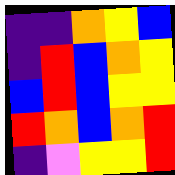[["indigo", "indigo", "orange", "yellow", "blue"], ["indigo", "red", "blue", "orange", "yellow"], ["blue", "red", "blue", "yellow", "yellow"], ["red", "orange", "blue", "orange", "red"], ["indigo", "violet", "yellow", "yellow", "red"]]